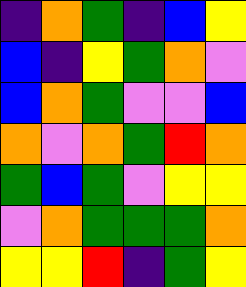[["indigo", "orange", "green", "indigo", "blue", "yellow"], ["blue", "indigo", "yellow", "green", "orange", "violet"], ["blue", "orange", "green", "violet", "violet", "blue"], ["orange", "violet", "orange", "green", "red", "orange"], ["green", "blue", "green", "violet", "yellow", "yellow"], ["violet", "orange", "green", "green", "green", "orange"], ["yellow", "yellow", "red", "indigo", "green", "yellow"]]